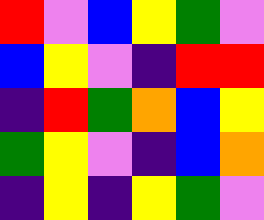[["red", "violet", "blue", "yellow", "green", "violet"], ["blue", "yellow", "violet", "indigo", "red", "red"], ["indigo", "red", "green", "orange", "blue", "yellow"], ["green", "yellow", "violet", "indigo", "blue", "orange"], ["indigo", "yellow", "indigo", "yellow", "green", "violet"]]